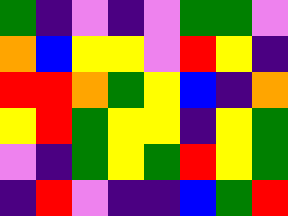[["green", "indigo", "violet", "indigo", "violet", "green", "green", "violet"], ["orange", "blue", "yellow", "yellow", "violet", "red", "yellow", "indigo"], ["red", "red", "orange", "green", "yellow", "blue", "indigo", "orange"], ["yellow", "red", "green", "yellow", "yellow", "indigo", "yellow", "green"], ["violet", "indigo", "green", "yellow", "green", "red", "yellow", "green"], ["indigo", "red", "violet", "indigo", "indigo", "blue", "green", "red"]]